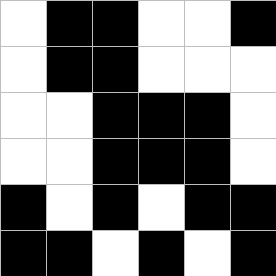[["white", "black", "black", "white", "white", "black"], ["white", "black", "black", "white", "white", "white"], ["white", "white", "black", "black", "black", "white"], ["white", "white", "black", "black", "black", "white"], ["black", "white", "black", "white", "black", "black"], ["black", "black", "white", "black", "white", "black"]]